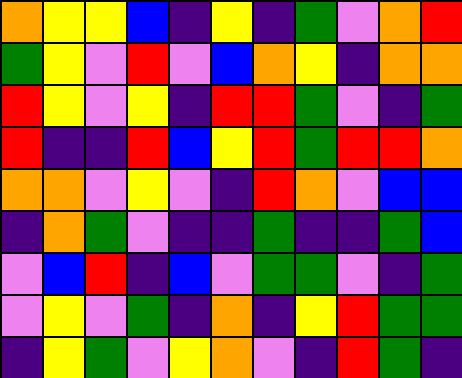[["orange", "yellow", "yellow", "blue", "indigo", "yellow", "indigo", "green", "violet", "orange", "red"], ["green", "yellow", "violet", "red", "violet", "blue", "orange", "yellow", "indigo", "orange", "orange"], ["red", "yellow", "violet", "yellow", "indigo", "red", "red", "green", "violet", "indigo", "green"], ["red", "indigo", "indigo", "red", "blue", "yellow", "red", "green", "red", "red", "orange"], ["orange", "orange", "violet", "yellow", "violet", "indigo", "red", "orange", "violet", "blue", "blue"], ["indigo", "orange", "green", "violet", "indigo", "indigo", "green", "indigo", "indigo", "green", "blue"], ["violet", "blue", "red", "indigo", "blue", "violet", "green", "green", "violet", "indigo", "green"], ["violet", "yellow", "violet", "green", "indigo", "orange", "indigo", "yellow", "red", "green", "green"], ["indigo", "yellow", "green", "violet", "yellow", "orange", "violet", "indigo", "red", "green", "indigo"]]